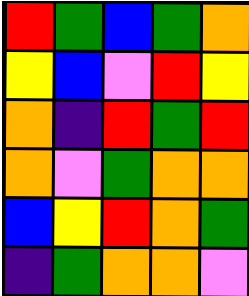[["red", "green", "blue", "green", "orange"], ["yellow", "blue", "violet", "red", "yellow"], ["orange", "indigo", "red", "green", "red"], ["orange", "violet", "green", "orange", "orange"], ["blue", "yellow", "red", "orange", "green"], ["indigo", "green", "orange", "orange", "violet"]]